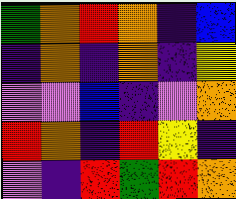[["green", "orange", "red", "orange", "indigo", "blue"], ["indigo", "orange", "indigo", "orange", "indigo", "yellow"], ["violet", "violet", "blue", "indigo", "violet", "orange"], ["red", "orange", "indigo", "red", "yellow", "indigo"], ["violet", "indigo", "red", "green", "red", "orange"]]